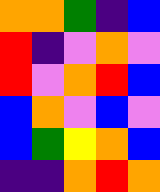[["orange", "orange", "green", "indigo", "blue"], ["red", "indigo", "violet", "orange", "violet"], ["red", "violet", "orange", "red", "blue"], ["blue", "orange", "violet", "blue", "violet"], ["blue", "green", "yellow", "orange", "blue"], ["indigo", "indigo", "orange", "red", "orange"]]